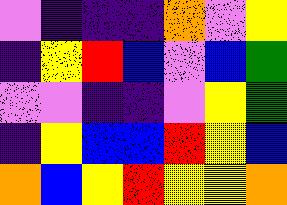[["violet", "indigo", "indigo", "indigo", "orange", "violet", "yellow"], ["indigo", "yellow", "red", "blue", "violet", "blue", "green"], ["violet", "violet", "indigo", "indigo", "violet", "yellow", "green"], ["indigo", "yellow", "blue", "blue", "red", "yellow", "blue"], ["orange", "blue", "yellow", "red", "yellow", "yellow", "orange"]]